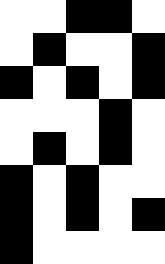[["white", "white", "black", "black", "white"], ["white", "black", "white", "white", "black"], ["black", "white", "black", "white", "black"], ["white", "white", "white", "black", "white"], ["white", "black", "white", "black", "white"], ["black", "white", "black", "white", "white"], ["black", "white", "black", "white", "black"], ["black", "white", "white", "white", "white"]]